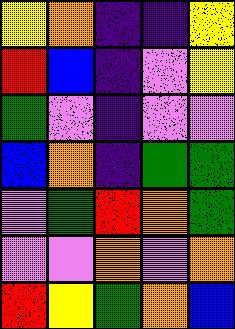[["yellow", "orange", "indigo", "indigo", "yellow"], ["red", "blue", "indigo", "violet", "yellow"], ["green", "violet", "indigo", "violet", "violet"], ["blue", "orange", "indigo", "green", "green"], ["violet", "green", "red", "orange", "green"], ["violet", "violet", "orange", "violet", "orange"], ["red", "yellow", "green", "orange", "blue"]]